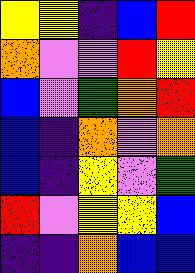[["yellow", "yellow", "indigo", "blue", "red"], ["orange", "violet", "violet", "red", "yellow"], ["blue", "violet", "green", "orange", "red"], ["blue", "indigo", "orange", "violet", "orange"], ["blue", "indigo", "yellow", "violet", "green"], ["red", "violet", "yellow", "yellow", "blue"], ["indigo", "indigo", "orange", "blue", "blue"]]